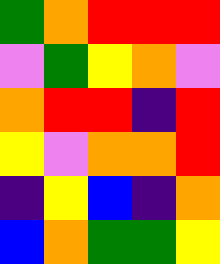[["green", "orange", "red", "red", "red"], ["violet", "green", "yellow", "orange", "violet"], ["orange", "red", "red", "indigo", "red"], ["yellow", "violet", "orange", "orange", "red"], ["indigo", "yellow", "blue", "indigo", "orange"], ["blue", "orange", "green", "green", "yellow"]]